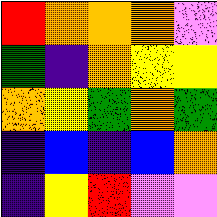[["red", "orange", "orange", "orange", "violet"], ["green", "indigo", "orange", "yellow", "yellow"], ["orange", "yellow", "green", "orange", "green"], ["indigo", "blue", "indigo", "blue", "orange"], ["indigo", "yellow", "red", "violet", "violet"]]